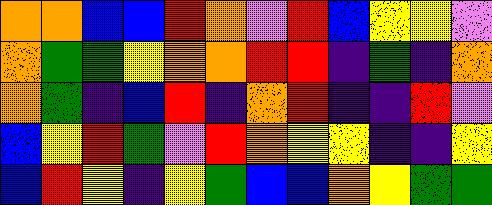[["orange", "orange", "blue", "blue", "red", "orange", "violet", "red", "blue", "yellow", "yellow", "violet"], ["orange", "green", "green", "yellow", "orange", "orange", "red", "red", "indigo", "green", "indigo", "orange"], ["orange", "green", "indigo", "blue", "red", "indigo", "orange", "red", "indigo", "indigo", "red", "violet"], ["blue", "yellow", "red", "green", "violet", "red", "orange", "yellow", "yellow", "indigo", "indigo", "yellow"], ["blue", "red", "yellow", "indigo", "yellow", "green", "blue", "blue", "orange", "yellow", "green", "green"]]